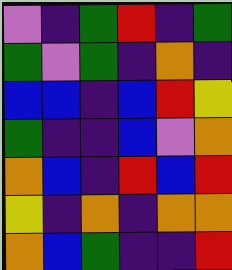[["violet", "indigo", "green", "red", "indigo", "green"], ["green", "violet", "green", "indigo", "orange", "indigo"], ["blue", "blue", "indigo", "blue", "red", "yellow"], ["green", "indigo", "indigo", "blue", "violet", "orange"], ["orange", "blue", "indigo", "red", "blue", "red"], ["yellow", "indigo", "orange", "indigo", "orange", "orange"], ["orange", "blue", "green", "indigo", "indigo", "red"]]